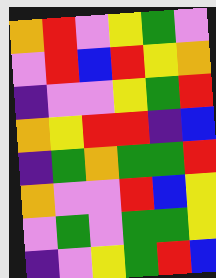[["orange", "red", "violet", "yellow", "green", "violet"], ["violet", "red", "blue", "red", "yellow", "orange"], ["indigo", "violet", "violet", "yellow", "green", "red"], ["orange", "yellow", "red", "red", "indigo", "blue"], ["indigo", "green", "orange", "green", "green", "red"], ["orange", "violet", "violet", "red", "blue", "yellow"], ["violet", "green", "violet", "green", "green", "yellow"], ["indigo", "violet", "yellow", "green", "red", "blue"]]